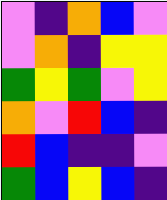[["violet", "indigo", "orange", "blue", "violet"], ["violet", "orange", "indigo", "yellow", "yellow"], ["green", "yellow", "green", "violet", "yellow"], ["orange", "violet", "red", "blue", "indigo"], ["red", "blue", "indigo", "indigo", "violet"], ["green", "blue", "yellow", "blue", "indigo"]]